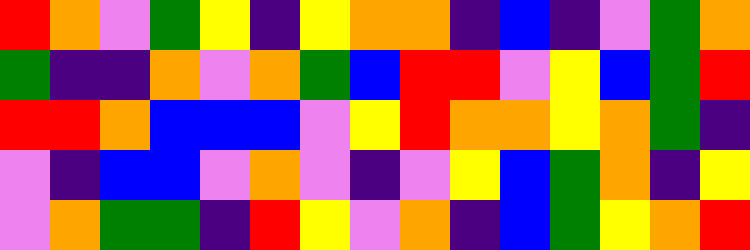[["red", "orange", "violet", "green", "yellow", "indigo", "yellow", "orange", "orange", "indigo", "blue", "indigo", "violet", "green", "orange"], ["green", "indigo", "indigo", "orange", "violet", "orange", "green", "blue", "red", "red", "violet", "yellow", "blue", "green", "red"], ["red", "red", "orange", "blue", "blue", "blue", "violet", "yellow", "red", "orange", "orange", "yellow", "orange", "green", "indigo"], ["violet", "indigo", "blue", "blue", "violet", "orange", "violet", "indigo", "violet", "yellow", "blue", "green", "orange", "indigo", "yellow"], ["violet", "orange", "green", "green", "indigo", "red", "yellow", "violet", "orange", "indigo", "blue", "green", "yellow", "orange", "red"]]